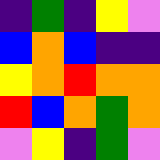[["indigo", "green", "indigo", "yellow", "violet"], ["blue", "orange", "blue", "indigo", "indigo"], ["yellow", "orange", "red", "orange", "orange"], ["red", "blue", "orange", "green", "orange"], ["violet", "yellow", "indigo", "green", "violet"]]